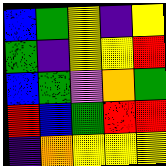[["blue", "green", "yellow", "indigo", "yellow"], ["green", "indigo", "yellow", "yellow", "red"], ["blue", "green", "violet", "orange", "green"], ["red", "blue", "green", "red", "red"], ["indigo", "orange", "yellow", "yellow", "yellow"]]